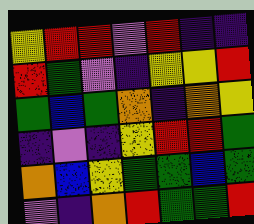[["yellow", "red", "red", "violet", "red", "indigo", "indigo"], ["red", "green", "violet", "indigo", "yellow", "yellow", "red"], ["green", "blue", "green", "orange", "indigo", "orange", "yellow"], ["indigo", "violet", "indigo", "yellow", "red", "red", "green"], ["orange", "blue", "yellow", "green", "green", "blue", "green"], ["violet", "indigo", "orange", "red", "green", "green", "red"]]